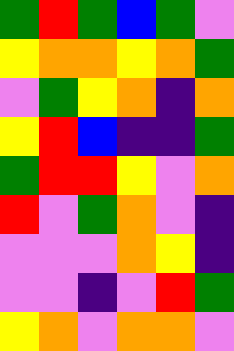[["green", "red", "green", "blue", "green", "violet"], ["yellow", "orange", "orange", "yellow", "orange", "green"], ["violet", "green", "yellow", "orange", "indigo", "orange"], ["yellow", "red", "blue", "indigo", "indigo", "green"], ["green", "red", "red", "yellow", "violet", "orange"], ["red", "violet", "green", "orange", "violet", "indigo"], ["violet", "violet", "violet", "orange", "yellow", "indigo"], ["violet", "violet", "indigo", "violet", "red", "green"], ["yellow", "orange", "violet", "orange", "orange", "violet"]]